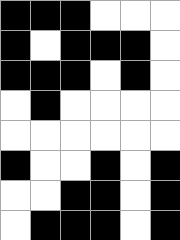[["black", "black", "black", "white", "white", "white"], ["black", "white", "black", "black", "black", "white"], ["black", "black", "black", "white", "black", "white"], ["white", "black", "white", "white", "white", "white"], ["white", "white", "white", "white", "white", "white"], ["black", "white", "white", "black", "white", "black"], ["white", "white", "black", "black", "white", "black"], ["white", "black", "black", "black", "white", "black"]]